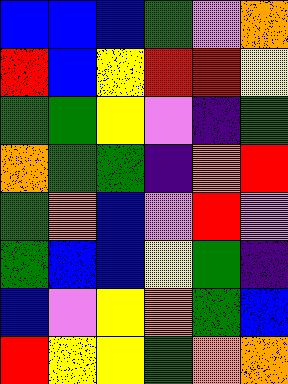[["blue", "blue", "blue", "green", "violet", "orange"], ["red", "blue", "yellow", "red", "red", "yellow"], ["green", "green", "yellow", "violet", "indigo", "green"], ["orange", "green", "green", "indigo", "orange", "red"], ["green", "orange", "blue", "violet", "red", "violet"], ["green", "blue", "blue", "yellow", "green", "indigo"], ["blue", "violet", "yellow", "orange", "green", "blue"], ["red", "yellow", "yellow", "green", "orange", "orange"]]